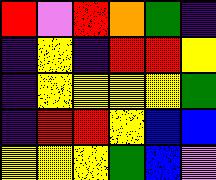[["red", "violet", "red", "orange", "green", "indigo"], ["indigo", "yellow", "indigo", "red", "red", "yellow"], ["indigo", "yellow", "yellow", "yellow", "yellow", "green"], ["indigo", "red", "red", "yellow", "blue", "blue"], ["yellow", "yellow", "yellow", "green", "blue", "violet"]]